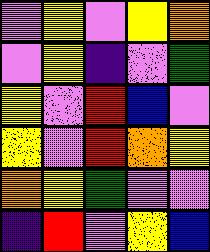[["violet", "yellow", "violet", "yellow", "orange"], ["violet", "yellow", "indigo", "violet", "green"], ["yellow", "violet", "red", "blue", "violet"], ["yellow", "violet", "red", "orange", "yellow"], ["orange", "yellow", "green", "violet", "violet"], ["indigo", "red", "violet", "yellow", "blue"]]